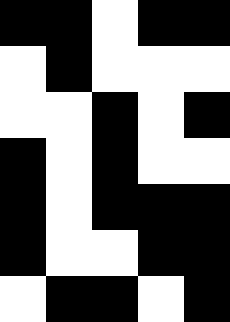[["black", "black", "white", "black", "black"], ["white", "black", "white", "white", "white"], ["white", "white", "black", "white", "black"], ["black", "white", "black", "white", "white"], ["black", "white", "black", "black", "black"], ["black", "white", "white", "black", "black"], ["white", "black", "black", "white", "black"]]